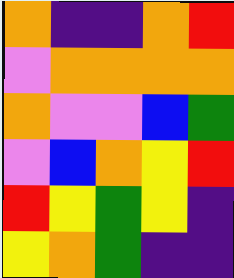[["orange", "indigo", "indigo", "orange", "red"], ["violet", "orange", "orange", "orange", "orange"], ["orange", "violet", "violet", "blue", "green"], ["violet", "blue", "orange", "yellow", "red"], ["red", "yellow", "green", "yellow", "indigo"], ["yellow", "orange", "green", "indigo", "indigo"]]